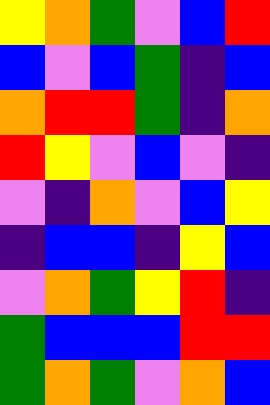[["yellow", "orange", "green", "violet", "blue", "red"], ["blue", "violet", "blue", "green", "indigo", "blue"], ["orange", "red", "red", "green", "indigo", "orange"], ["red", "yellow", "violet", "blue", "violet", "indigo"], ["violet", "indigo", "orange", "violet", "blue", "yellow"], ["indigo", "blue", "blue", "indigo", "yellow", "blue"], ["violet", "orange", "green", "yellow", "red", "indigo"], ["green", "blue", "blue", "blue", "red", "red"], ["green", "orange", "green", "violet", "orange", "blue"]]